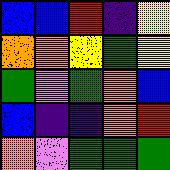[["blue", "blue", "red", "indigo", "yellow"], ["orange", "orange", "yellow", "green", "yellow"], ["green", "violet", "green", "orange", "blue"], ["blue", "indigo", "indigo", "orange", "red"], ["orange", "violet", "green", "green", "green"]]